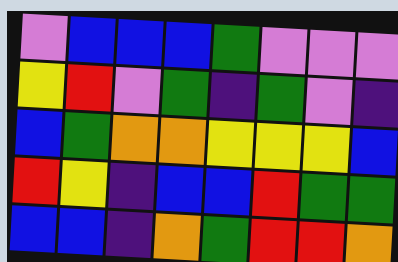[["violet", "blue", "blue", "blue", "green", "violet", "violet", "violet"], ["yellow", "red", "violet", "green", "indigo", "green", "violet", "indigo"], ["blue", "green", "orange", "orange", "yellow", "yellow", "yellow", "blue"], ["red", "yellow", "indigo", "blue", "blue", "red", "green", "green"], ["blue", "blue", "indigo", "orange", "green", "red", "red", "orange"]]